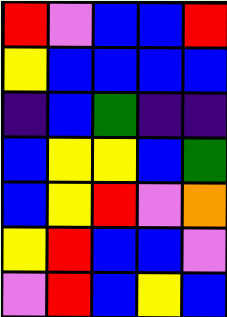[["red", "violet", "blue", "blue", "red"], ["yellow", "blue", "blue", "blue", "blue"], ["indigo", "blue", "green", "indigo", "indigo"], ["blue", "yellow", "yellow", "blue", "green"], ["blue", "yellow", "red", "violet", "orange"], ["yellow", "red", "blue", "blue", "violet"], ["violet", "red", "blue", "yellow", "blue"]]